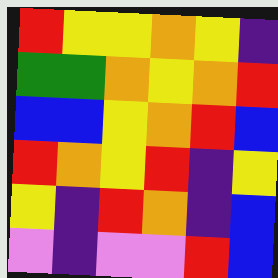[["red", "yellow", "yellow", "orange", "yellow", "indigo"], ["green", "green", "orange", "yellow", "orange", "red"], ["blue", "blue", "yellow", "orange", "red", "blue"], ["red", "orange", "yellow", "red", "indigo", "yellow"], ["yellow", "indigo", "red", "orange", "indigo", "blue"], ["violet", "indigo", "violet", "violet", "red", "blue"]]